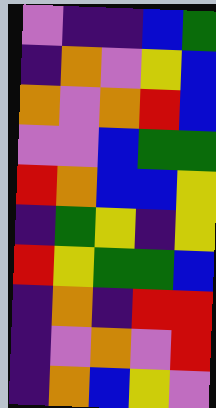[["violet", "indigo", "indigo", "blue", "green"], ["indigo", "orange", "violet", "yellow", "blue"], ["orange", "violet", "orange", "red", "blue"], ["violet", "violet", "blue", "green", "green"], ["red", "orange", "blue", "blue", "yellow"], ["indigo", "green", "yellow", "indigo", "yellow"], ["red", "yellow", "green", "green", "blue"], ["indigo", "orange", "indigo", "red", "red"], ["indigo", "violet", "orange", "violet", "red"], ["indigo", "orange", "blue", "yellow", "violet"]]